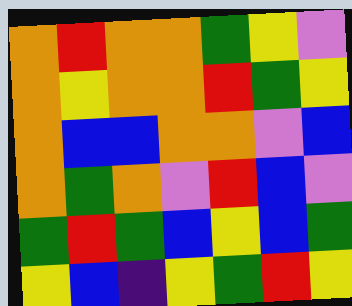[["orange", "red", "orange", "orange", "green", "yellow", "violet"], ["orange", "yellow", "orange", "orange", "red", "green", "yellow"], ["orange", "blue", "blue", "orange", "orange", "violet", "blue"], ["orange", "green", "orange", "violet", "red", "blue", "violet"], ["green", "red", "green", "blue", "yellow", "blue", "green"], ["yellow", "blue", "indigo", "yellow", "green", "red", "yellow"]]